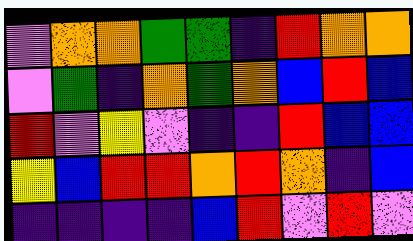[["violet", "orange", "orange", "green", "green", "indigo", "red", "orange", "orange"], ["violet", "green", "indigo", "orange", "green", "orange", "blue", "red", "blue"], ["red", "violet", "yellow", "violet", "indigo", "indigo", "red", "blue", "blue"], ["yellow", "blue", "red", "red", "orange", "red", "orange", "indigo", "blue"], ["indigo", "indigo", "indigo", "indigo", "blue", "red", "violet", "red", "violet"]]